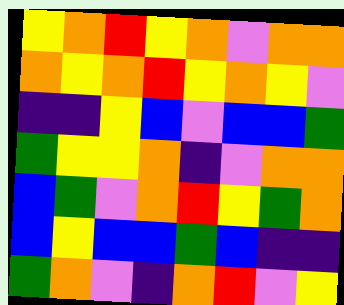[["yellow", "orange", "red", "yellow", "orange", "violet", "orange", "orange"], ["orange", "yellow", "orange", "red", "yellow", "orange", "yellow", "violet"], ["indigo", "indigo", "yellow", "blue", "violet", "blue", "blue", "green"], ["green", "yellow", "yellow", "orange", "indigo", "violet", "orange", "orange"], ["blue", "green", "violet", "orange", "red", "yellow", "green", "orange"], ["blue", "yellow", "blue", "blue", "green", "blue", "indigo", "indigo"], ["green", "orange", "violet", "indigo", "orange", "red", "violet", "yellow"]]